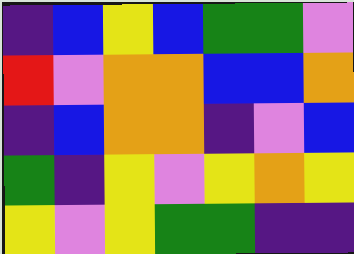[["indigo", "blue", "yellow", "blue", "green", "green", "violet"], ["red", "violet", "orange", "orange", "blue", "blue", "orange"], ["indigo", "blue", "orange", "orange", "indigo", "violet", "blue"], ["green", "indigo", "yellow", "violet", "yellow", "orange", "yellow"], ["yellow", "violet", "yellow", "green", "green", "indigo", "indigo"]]